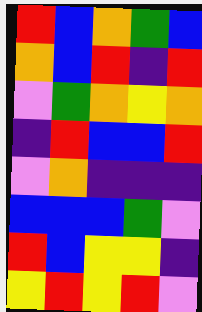[["red", "blue", "orange", "green", "blue"], ["orange", "blue", "red", "indigo", "red"], ["violet", "green", "orange", "yellow", "orange"], ["indigo", "red", "blue", "blue", "red"], ["violet", "orange", "indigo", "indigo", "indigo"], ["blue", "blue", "blue", "green", "violet"], ["red", "blue", "yellow", "yellow", "indigo"], ["yellow", "red", "yellow", "red", "violet"]]